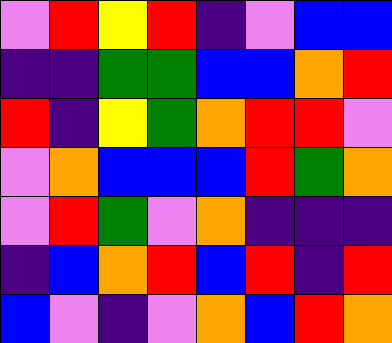[["violet", "red", "yellow", "red", "indigo", "violet", "blue", "blue"], ["indigo", "indigo", "green", "green", "blue", "blue", "orange", "red"], ["red", "indigo", "yellow", "green", "orange", "red", "red", "violet"], ["violet", "orange", "blue", "blue", "blue", "red", "green", "orange"], ["violet", "red", "green", "violet", "orange", "indigo", "indigo", "indigo"], ["indigo", "blue", "orange", "red", "blue", "red", "indigo", "red"], ["blue", "violet", "indigo", "violet", "orange", "blue", "red", "orange"]]